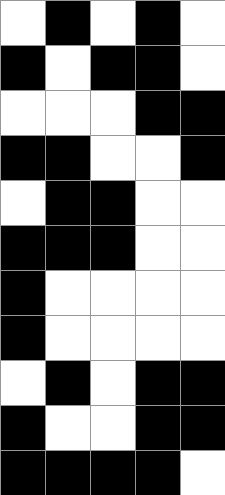[["white", "black", "white", "black", "white"], ["black", "white", "black", "black", "white"], ["white", "white", "white", "black", "black"], ["black", "black", "white", "white", "black"], ["white", "black", "black", "white", "white"], ["black", "black", "black", "white", "white"], ["black", "white", "white", "white", "white"], ["black", "white", "white", "white", "white"], ["white", "black", "white", "black", "black"], ["black", "white", "white", "black", "black"], ["black", "black", "black", "black", "white"]]